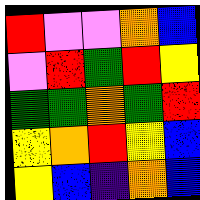[["red", "violet", "violet", "orange", "blue"], ["violet", "red", "green", "red", "yellow"], ["green", "green", "orange", "green", "red"], ["yellow", "orange", "red", "yellow", "blue"], ["yellow", "blue", "indigo", "orange", "blue"]]